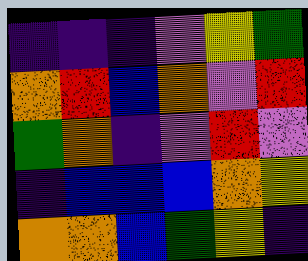[["indigo", "indigo", "indigo", "violet", "yellow", "green"], ["orange", "red", "blue", "orange", "violet", "red"], ["green", "orange", "indigo", "violet", "red", "violet"], ["indigo", "blue", "blue", "blue", "orange", "yellow"], ["orange", "orange", "blue", "green", "yellow", "indigo"]]